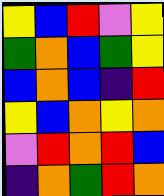[["yellow", "blue", "red", "violet", "yellow"], ["green", "orange", "blue", "green", "yellow"], ["blue", "orange", "blue", "indigo", "red"], ["yellow", "blue", "orange", "yellow", "orange"], ["violet", "red", "orange", "red", "blue"], ["indigo", "orange", "green", "red", "orange"]]